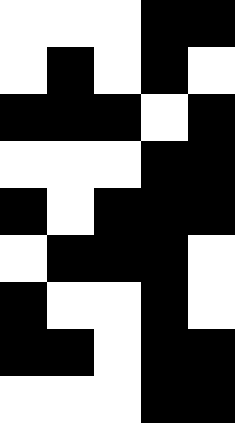[["white", "white", "white", "black", "black"], ["white", "black", "white", "black", "white"], ["black", "black", "black", "white", "black"], ["white", "white", "white", "black", "black"], ["black", "white", "black", "black", "black"], ["white", "black", "black", "black", "white"], ["black", "white", "white", "black", "white"], ["black", "black", "white", "black", "black"], ["white", "white", "white", "black", "black"]]